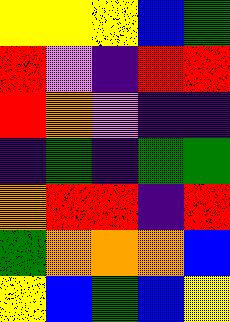[["yellow", "yellow", "yellow", "blue", "green"], ["red", "violet", "indigo", "red", "red"], ["red", "orange", "violet", "indigo", "indigo"], ["indigo", "green", "indigo", "green", "green"], ["orange", "red", "red", "indigo", "red"], ["green", "orange", "orange", "orange", "blue"], ["yellow", "blue", "green", "blue", "yellow"]]